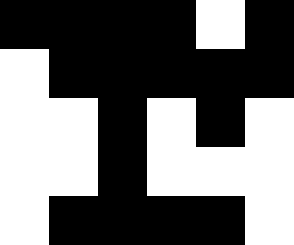[["black", "black", "black", "black", "white", "black"], ["white", "black", "black", "black", "black", "black"], ["white", "white", "black", "white", "black", "white"], ["white", "white", "black", "white", "white", "white"], ["white", "black", "black", "black", "black", "white"]]